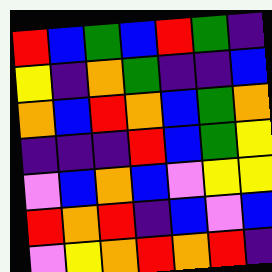[["red", "blue", "green", "blue", "red", "green", "indigo"], ["yellow", "indigo", "orange", "green", "indigo", "indigo", "blue"], ["orange", "blue", "red", "orange", "blue", "green", "orange"], ["indigo", "indigo", "indigo", "red", "blue", "green", "yellow"], ["violet", "blue", "orange", "blue", "violet", "yellow", "yellow"], ["red", "orange", "red", "indigo", "blue", "violet", "blue"], ["violet", "yellow", "orange", "red", "orange", "red", "indigo"]]